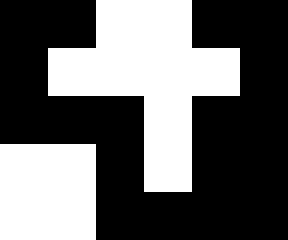[["black", "black", "white", "white", "black", "black"], ["black", "white", "white", "white", "white", "black"], ["black", "black", "black", "white", "black", "black"], ["white", "white", "black", "white", "black", "black"], ["white", "white", "black", "black", "black", "black"]]